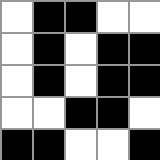[["white", "black", "black", "white", "white"], ["white", "black", "white", "black", "black"], ["white", "black", "white", "black", "black"], ["white", "white", "black", "black", "white"], ["black", "black", "white", "white", "black"]]